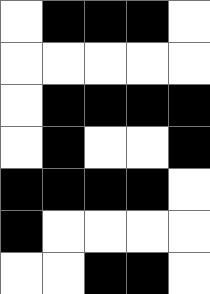[["white", "black", "black", "black", "white"], ["white", "white", "white", "white", "white"], ["white", "black", "black", "black", "black"], ["white", "black", "white", "white", "black"], ["black", "black", "black", "black", "white"], ["black", "white", "white", "white", "white"], ["white", "white", "black", "black", "white"]]